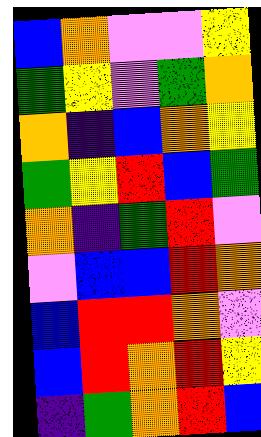[["blue", "orange", "violet", "violet", "yellow"], ["green", "yellow", "violet", "green", "orange"], ["orange", "indigo", "blue", "orange", "yellow"], ["green", "yellow", "red", "blue", "green"], ["orange", "indigo", "green", "red", "violet"], ["violet", "blue", "blue", "red", "orange"], ["blue", "red", "red", "orange", "violet"], ["blue", "red", "orange", "red", "yellow"], ["indigo", "green", "orange", "red", "blue"]]